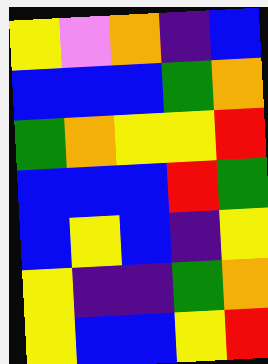[["yellow", "violet", "orange", "indigo", "blue"], ["blue", "blue", "blue", "green", "orange"], ["green", "orange", "yellow", "yellow", "red"], ["blue", "blue", "blue", "red", "green"], ["blue", "yellow", "blue", "indigo", "yellow"], ["yellow", "indigo", "indigo", "green", "orange"], ["yellow", "blue", "blue", "yellow", "red"]]